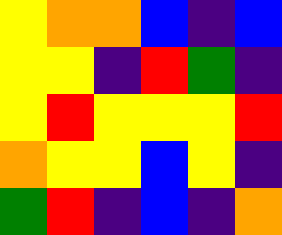[["yellow", "orange", "orange", "blue", "indigo", "blue"], ["yellow", "yellow", "indigo", "red", "green", "indigo"], ["yellow", "red", "yellow", "yellow", "yellow", "red"], ["orange", "yellow", "yellow", "blue", "yellow", "indigo"], ["green", "red", "indigo", "blue", "indigo", "orange"]]